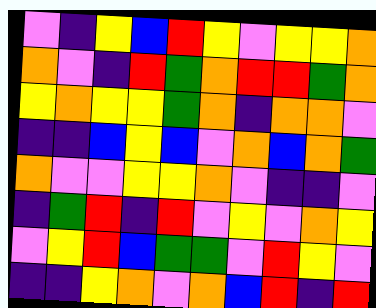[["violet", "indigo", "yellow", "blue", "red", "yellow", "violet", "yellow", "yellow", "orange"], ["orange", "violet", "indigo", "red", "green", "orange", "red", "red", "green", "orange"], ["yellow", "orange", "yellow", "yellow", "green", "orange", "indigo", "orange", "orange", "violet"], ["indigo", "indigo", "blue", "yellow", "blue", "violet", "orange", "blue", "orange", "green"], ["orange", "violet", "violet", "yellow", "yellow", "orange", "violet", "indigo", "indigo", "violet"], ["indigo", "green", "red", "indigo", "red", "violet", "yellow", "violet", "orange", "yellow"], ["violet", "yellow", "red", "blue", "green", "green", "violet", "red", "yellow", "violet"], ["indigo", "indigo", "yellow", "orange", "violet", "orange", "blue", "red", "indigo", "red"]]